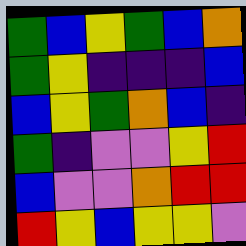[["green", "blue", "yellow", "green", "blue", "orange"], ["green", "yellow", "indigo", "indigo", "indigo", "blue"], ["blue", "yellow", "green", "orange", "blue", "indigo"], ["green", "indigo", "violet", "violet", "yellow", "red"], ["blue", "violet", "violet", "orange", "red", "red"], ["red", "yellow", "blue", "yellow", "yellow", "violet"]]